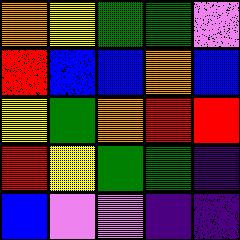[["orange", "yellow", "green", "green", "violet"], ["red", "blue", "blue", "orange", "blue"], ["yellow", "green", "orange", "red", "red"], ["red", "yellow", "green", "green", "indigo"], ["blue", "violet", "violet", "indigo", "indigo"]]